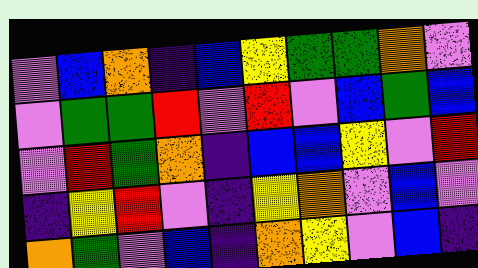[["violet", "blue", "orange", "indigo", "blue", "yellow", "green", "green", "orange", "violet"], ["violet", "green", "green", "red", "violet", "red", "violet", "blue", "green", "blue"], ["violet", "red", "green", "orange", "indigo", "blue", "blue", "yellow", "violet", "red"], ["indigo", "yellow", "red", "violet", "indigo", "yellow", "orange", "violet", "blue", "violet"], ["orange", "green", "violet", "blue", "indigo", "orange", "yellow", "violet", "blue", "indigo"]]